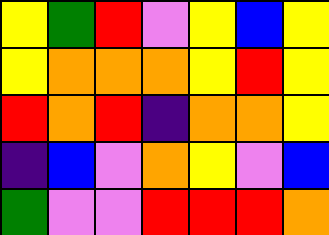[["yellow", "green", "red", "violet", "yellow", "blue", "yellow"], ["yellow", "orange", "orange", "orange", "yellow", "red", "yellow"], ["red", "orange", "red", "indigo", "orange", "orange", "yellow"], ["indigo", "blue", "violet", "orange", "yellow", "violet", "blue"], ["green", "violet", "violet", "red", "red", "red", "orange"]]